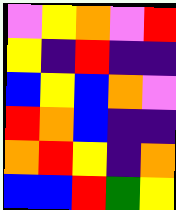[["violet", "yellow", "orange", "violet", "red"], ["yellow", "indigo", "red", "indigo", "indigo"], ["blue", "yellow", "blue", "orange", "violet"], ["red", "orange", "blue", "indigo", "indigo"], ["orange", "red", "yellow", "indigo", "orange"], ["blue", "blue", "red", "green", "yellow"]]